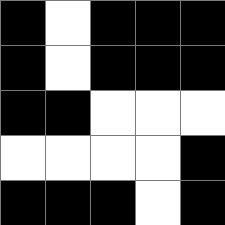[["black", "white", "black", "black", "black"], ["black", "white", "black", "black", "black"], ["black", "black", "white", "white", "white"], ["white", "white", "white", "white", "black"], ["black", "black", "black", "white", "black"]]